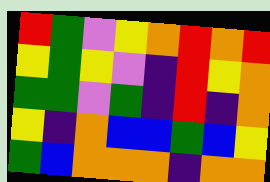[["red", "green", "violet", "yellow", "orange", "red", "orange", "red"], ["yellow", "green", "yellow", "violet", "indigo", "red", "yellow", "orange"], ["green", "green", "violet", "green", "indigo", "red", "indigo", "orange"], ["yellow", "indigo", "orange", "blue", "blue", "green", "blue", "yellow"], ["green", "blue", "orange", "orange", "orange", "indigo", "orange", "orange"]]